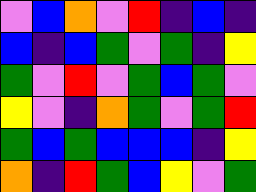[["violet", "blue", "orange", "violet", "red", "indigo", "blue", "indigo"], ["blue", "indigo", "blue", "green", "violet", "green", "indigo", "yellow"], ["green", "violet", "red", "violet", "green", "blue", "green", "violet"], ["yellow", "violet", "indigo", "orange", "green", "violet", "green", "red"], ["green", "blue", "green", "blue", "blue", "blue", "indigo", "yellow"], ["orange", "indigo", "red", "green", "blue", "yellow", "violet", "green"]]